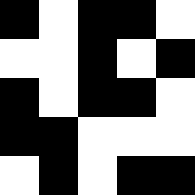[["black", "white", "black", "black", "white"], ["white", "white", "black", "white", "black"], ["black", "white", "black", "black", "white"], ["black", "black", "white", "white", "white"], ["white", "black", "white", "black", "black"]]